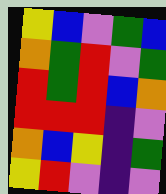[["yellow", "blue", "violet", "green", "blue"], ["orange", "green", "red", "violet", "green"], ["red", "green", "red", "blue", "orange"], ["red", "red", "red", "indigo", "violet"], ["orange", "blue", "yellow", "indigo", "green"], ["yellow", "red", "violet", "indigo", "violet"]]